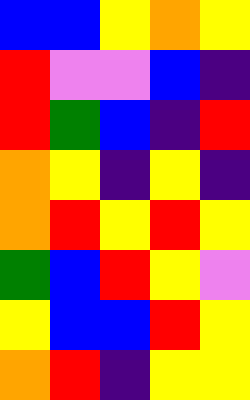[["blue", "blue", "yellow", "orange", "yellow"], ["red", "violet", "violet", "blue", "indigo"], ["red", "green", "blue", "indigo", "red"], ["orange", "yellow", "indigo", "yellow", "indigo"], ["orange", "red", "yellow", "red", "yellow"], ["green", "blue", "red", "yellow", "violet"], ["yellow", "blue", "blue", "red", "yellow"], ["orange", "red", "indigo", "yellow", "yellow"]]